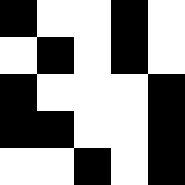[["black", "white", "white", "black", "white"], ["white", "black", "white", "black", "white"], ["black", "white", "white", "white", "black"], ["black", "black", "white", "white", "black"], ["white", "white", "black", "white", "black"]]